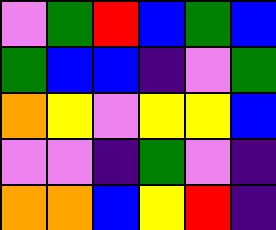[["violet", "green", "red", "blue", "green", "blue"], ["green", "blue", "blue", "indigo", "violet", "green"], ["orange", "yellow", "violet", "yellow", "yellow", "blue"], ["violet", "violet", "indigo", "green", "violet", "indigo"], ["orange", "orange", "blue", "yellow", "red", "indigo"]]